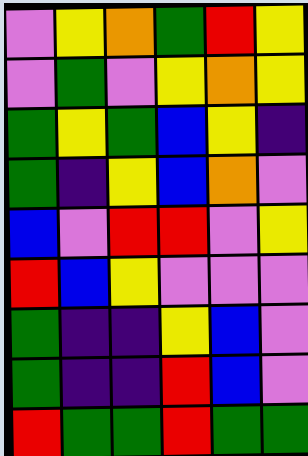[["violet", "yellow", "orange", "green", "red", "yellow"], ["violet", "green", "violet", "yellow", "orange", "yellow"], ["green", "yellow", "green", "blue", "yellow", "indigo"], ["green", "indigo", "yellow", "blue", "orange", "violet"], ["blue", "violet", "red", "red", "violet", "yellow"], ["red", "blue", "yellow", "violet", "violet", "violet"], ["green", "indigo", "indigo", "yellow", "blue", "violet"], ["green", "indigo", "indigo", "red", "blue", "violet"], ["red", "green", "green", "red", "green", "green"]]